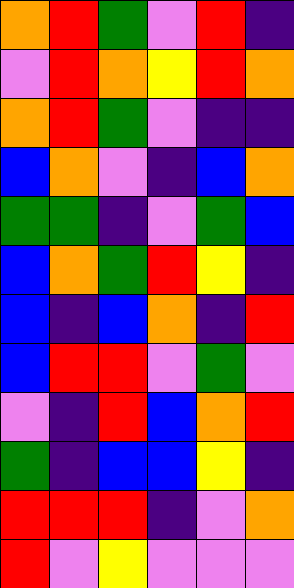[["orange", "red", "green", "violet", "red", "indigo"], ["violet", "red", "orange", "yellow", "red", "orange"], ["orange", "red", "green", "violet", "indigo", "indigo"], ["blue", "orange", "violet", "indigo", "blue", "orange"], ["green", "green", "indigo", "violet", "green", "blue"], ["blue", "orange", "green", "red", "yellow", "indigo"], ["blue", "indigo", "blue", "orange", "indigo", "red"], ["blue", "red", "red", "violet", "green", "violet"], ["violet", "indigo", "red", "blue", "orange", "red"], ["green", "indigo", "blue", "blue", "yellow", "indigo"], ["red", "red", "red", "indigo", "violet", "orange"], ["red", "violet", "yellow", "violet", "violet", "violet"]]